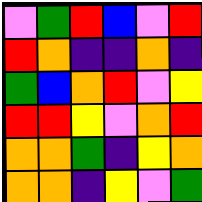[["violet", "green", "red", "blue", "violet", "red"], ["red", "orange", "indigo", "indigo", "orange", "indigo"], ["green", "blue", "orange", "red", "violet", "yellow"], ["red", "red", "yellow", "violet", "orange", "red"], ["orange", "orange", "green", "indigo", "yellow", "orange"], ["orange", "orange", "indigo", "yellow", "violet", "green"]]